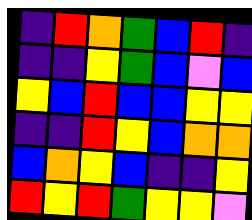[["indigo", "red", "orange", "green", "blue", "red", "indigo"], ["indigo", "indigo", "yellow", "green", "blue", "violet", "blue"], ["yellow", "blue", "red", "blue", "blue", "yellow", "yellow"], ["indigo", "indigo", "red", "yellow", "blue", "orange", "orange"], ["blue", "orange", "yellow", "blue", "indigo", "indigo", "yellow"], ["red", "yellow", "red", "green", "yellow", "yellow", "violet"]]